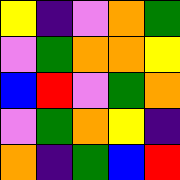[["yellow", "indigo", "violet", "orange", "green"], ["violet", "green", "orange", "orange", "yellow"], ["blue", "red", "violet", "green", "orange"], ["violet", "green", "orange", "yellow", "indigo"], ["orange", "indigo", "green", "blue", "red"]]